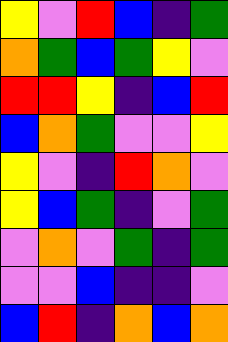[["yellow", "violet", "red", "blue", "indigo", "green"], ["orange", "green", "blue", "green", "yellow", "violet"], ["red", "red", "yellow", "indigo", "blue", "red"], ["blue", "orange", "green", "violet", "violet", "yellow"], ["yellow", "violet", "indigo", "red", "orange", "violet"], ["yellow", "blue", "green", "indigo", "violet", "green"], ["violet", "orange", "violet", "green", "indigo", "green"], ["violet", "violet", "blue", "indigo", "indigo", "violet"], ["blue", "red", "indigo", "orange", "blue", "orange"]]